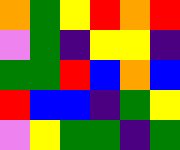[["orange", "green", "yellow", "red", "orange", "red"], ["violet", "green", "indigo", "yellow", "yellow", "indigo"], ["green", "green", "red", "blue", "orange", "blue"], ["red", "blue", "blue", "indigo", "green", "yellow"], ["violet", "yellow", "green", "green", "indigo", "green"]]